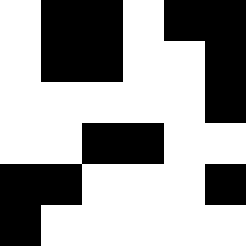[["white", "black", "black", "white", "black", "black"], ["white", "black", "black", "white", "white", "black"], ["white", "white", "white", "white", "white", "black"], ["white", "white", "black", "black", "white", "white"], ["black", "black", "white", "white", "white", "black"], ["black", "white", "white", "white", "white", "white"]]